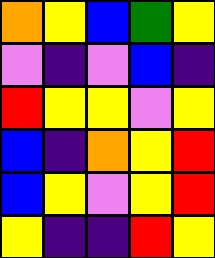[["orange", "yellow", "blue", "green", "yellow"], ["violet", "indigo", "violet", "blue", "indigo"], ["red", "yellow", "yellow", "violet", "yellow"], ["blue", "indigo", "orange", "yellow", "red"], ["blue", "yellow", "violet", "yellow", "red"], ["yellow", "indigo", "indigo", "red", "yellow"]]